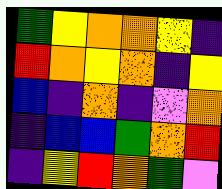[["green", "yellow", "orange", "orange", "yellow", "indigo"], ["red", "orange", "yellow", "orange", "indigo", "yellow"], ["blue", "indigo", "orange", "indigo", "violet", "orange"], ["indigo", "blue", "blue", "green", "orange", "red"], ["indigo", "yellow", "red", "orange", "green", "violet"]]